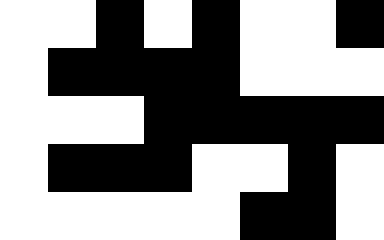[["white", "white", "black", "white", "black", "white", "white", "black"], ["white", "black", "black", "black", "black", "white", "white", "white"], ["white", "white", "white", "black", "black", "black", "black", "black"], ["white", "black", "black", "black", "white", "white", "black", "white"], ["white", "white", "white", "white", "white", "black", "black", "white"]]